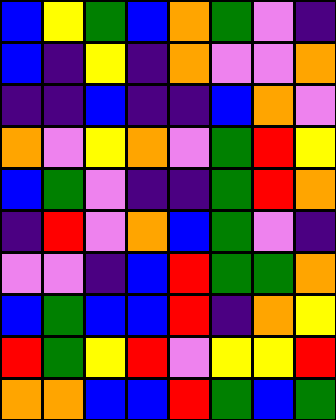[["blue", "yellow", "green", "blue", "orange", "green", "violet", "indigo"], ["blue", "indigo", "yellow", "indigo", "orange", "violet", "violet", "orange"], ["indigo", "indigo", "blue", "indigo", "indigo", "blue", "orange", "violet"], ["orange", "violet", "yellow", "orange", "violet", "green", "red", "yellow"], ["blue", "green", "violet", "indigo", "indigo", "green", "red", "orange"], ["indigo", "red", "violet", "orange", "blue", "green", "violet", "indigo"], ["violet", "violet", "indigo", "blue", "red", "green", "green", "orange"], ["blue", "green", "blue", "blue", "red", "indigo", "orange", "yellow"], ["red", "green", "yellow", "red", "violet", "yellow", "yellow", "red"], ["orange", "orange", "blue", "blue", "red", "green", "blue", "green"]]